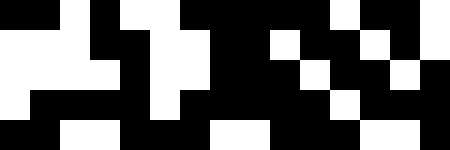[["black", "black", "white", "black", "white", "white", "black", "black", "black", "black", "black", "white", "black", "black", "white"], ["white", "white", "white", "black", "black", "white", "white", "black", "black", "white", "black", "black", "white", "black", "white"], ["white", "white", "white", "white", "black", "white", "white", "black", "black", "black", "white", "black", "black", "white", "black"], ["white", "black", "black", "black", "black", "white", "black", "black", "black", "black", "black", "white", "black", "black", "black"], ["black", "black", "white", "white", "black", "black", "black", "white", "white", "black", "black", "black", "white", "white", "black"]]